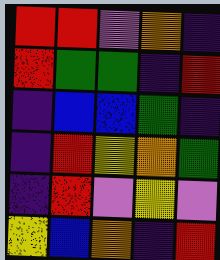[["red", "red", "violet", "orange", "indigo"], ["red", "green", "green", "indigo", "red"], ["indigo", "blue", "blue", "green", "indigo"], ["indigo", "red", "yellow", "orange", "green"], ["indigo", "red", "violet", "yellow", "violet"], ["yellow", "blue", "orange", "indigo", "red"]]